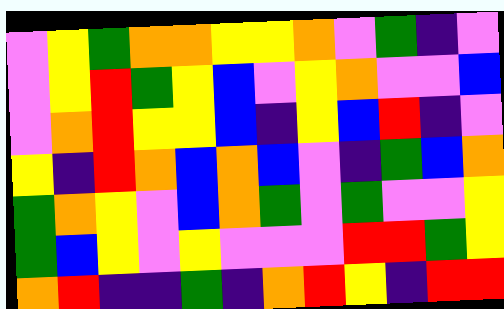[["violet", "yellow", "green", "orange", "orange", "yellow", "yellow", "orange", "violet", "green", "indigo", "violet"], ["violet", "yellow", "red", "green", "yellow", "blue", "violet", "yellow", "orange", "violet", "violet", "blue"], ["violet", "orange", "red", "yellow", "yellow", "blue", "indigo", "yellow", "blue", "red", "indigo", "violet"], ["yellow", "indigo", "red", "orange", "blue", "orange", "blue", "violet", "indigo", "green", "blue", "orange"], ["green", "orange", "yellow", "violet", "blue", "orange", "green", "violet", "green", "violet", "violet", "yellow"], ["green", "blue", "yellow", "violet", "yellow", "violet", "violet", "violet", "red", "red", "green", "yellow"], ["orange", "red", "indigo", "indigo", "green", "indigo", "orange", "red", "yellow", "indigo", "red", "red"]]